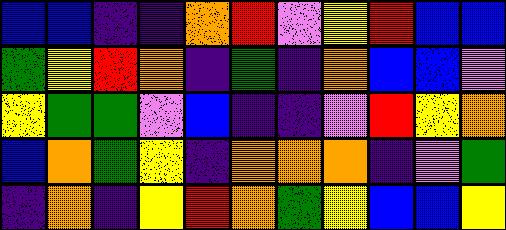[["blue", "blue", "indigo", "indigo", "orange", "red", "violet", "yellow", "red", "blue", "blue"], ["green", "yellow", "red", "orange", "indigo", "green", "indigo", "orange", "blue", "blue", "violet"], ["yellow", "green", "green", "violet", "blue", "indigo", "indigo", "violet", "red", "yellow", "orange"], ["blue", "orange", "green", "yellow", "indigo", "orange", "orange", "orange", "indigo", "violet", "green"], ["indigo", "orange", "indigo", "yellow", "red", "orange", "green", "yellow", "blue", "blue", "yellow"]]